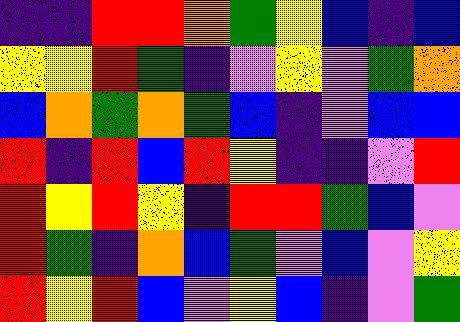[["indigo", "indigo", "red", "red", "orange", "green", "yellow", "blue", "indigo", "blue"], ["yellow", "yellow", "red", "green", "indigo", "violet", "yellow", "violet", "green", "orange"], ["blue", "orange", "green", "orange", "green", "blue", "indigo", "violet", "blue", "blue"], ["red", "indigo", "red", "blue", "red", "yellow", "indigo", "indigo", "violet", "red"], ["red", "yellow", "red", "yellow", "indigo", "red", "red", "green", "blue", "violet"], ["red", "green", "indigo", "orange", "blue", "green", "violet", "blue", "violet", "yellow"], ["red", "yellow", "red", "blue", "violet", "yellow", "blue", "indigo", "violet", "green"]]